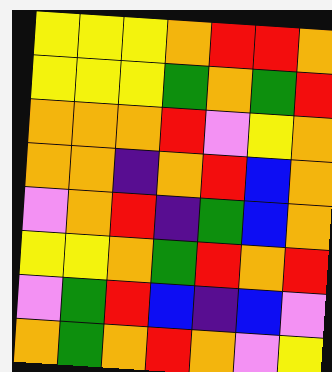[["yellow", "yellow", "yellow", "orange", "red", "red", "orange"], ["yellow", "yellow", "yellow", "green", "orange", "green", "red"], ["orange", "orange", "orange", "red", "violet", "yellow", "orange"], ["orange", "orange", "indigo", "orange", "red", "blue", "orange"], ["violet", "orange", "red", "indigo", "green", "blue", "orange"], ["yellow", "yellow", "orange", "green", "red", "orange", "red"], ["violet", "green", "red", "blue", "indigo", "blue", "violet"], ["orange", "green", "orange", "red", "orange", "violet", "yellow"]]